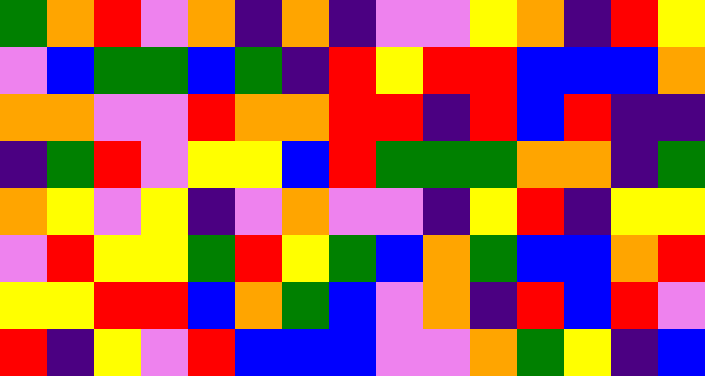[["green", "orange", "red", "violet", "orange", "indigo", "orange", "indigo", "violet", "violet", "yellow", "orange", "indigo", "red", "yellow"], ["violet", "blue", "green", "green", "blue", "green", "indigo", "red", "yellow", "red", "red", "blue", "blue", "blue", "orange"], ["orange", "orange", "violet", "violet", "red", "orange", "orange", "red", "red", "indigo", "red", "blue", "red", "indigo", "indigo"], ["indigo", "green", "red", "violet", "yellow", "yellow", "blue", "red", "green", "green", "green", "orange", "orange", "indigo", "green"], ["orange", "yellow", "violet", "yellow", "indigo", "violet", "orange", "violet", "violet", "indigo", "yellow", "red", "indigo", "yellow", "yellow"], ["violet", "red", "yellow", "yellow", "green", "red", "yellow", "green", "blue", "orange", "green", "blue", "blue", "orange", "red"], ["yellow", "yellow", "red", "red", "blue", "orange", "green", "blue", "violet", "orange", "indigo", "red", "blue", "red", "violet"], ["red", "indigo", "yellow", "violet", "red", "blue", "blue", "blue", "violet", "violet", "orange", "green", "yellow", "indigo", "blue"]]